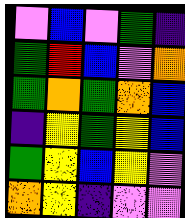[["violet", "blue", "violet", "green", "indigo"], ["green", "red", "blue", "violet", "orange"], ["green", "orange", "green", "orange", "blue"], ["indigo", "yellow", "green", "yellow", "blue"], ["green", "yellow", "blue", "yellow", "violet"], ["orange", "yellow", "indigo", "violet", "violet"]]